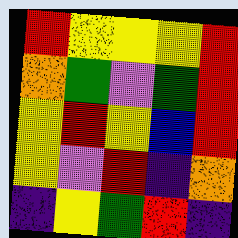[["red", "yellow", "yellow", "yellow", "red"], ["orange", "green", "violet", "green", "red"], ["yellow", "red", "yellow", "blue", "red"], ["yellow", "violet", "red", "indigo", "orange"], ["indigo", "yellow", "green", "red", "indigo"]]